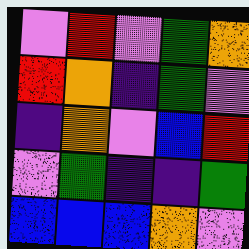[["violet", "red", "violet", "green", "orange"], ["red", "orange", "indigo", "green", "violet"], ["indigo", "orange", "violet", "blue", "red"], ["violet", "green", "indigo", "indigo", "green"], ["blue", "blue", "blue", "orange", "violet"]]